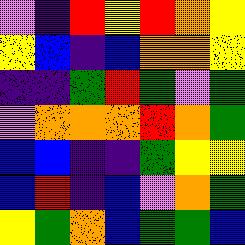[["violet", "indigo", "red", "yellow", "red", "orange", "yellow"], ["yellow", "blue", "indigo", "blue", "orange", "orange", "yellow"], ["indigo", "indigo", "green", "red", "green", "violet", "green"], ["violet", "orange", "orange", "orange", "red", "orange", "green"], ["blue", "blue", "indigo", "indigo", "green", "yellow", "yellow"], ["blue", "red", "indigo", "blue", "violet", "orange", "green"], ["yellow", "green", "orange", "blue", "green", "green", "blue"]]